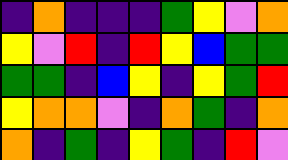[["indigo", "orange", "indigo", "indigo", "indigo", "green", "yellow", "violet", "orange"], ["yellow", "violet", "red", "indigo", "red", "yellow", "blue", "green", "green"], ["green", "green", "indigo", "blue", "yellow", "indigo", "yellow", "green", "red"], ["yellow", "orange", "orange", "violet", "indigo", "orange", "green", "indigo", "orange"], ["orange", "indigo", "green", "indigo", "yellow", "green", "indigo", "red", "violet"]]